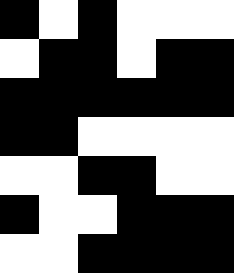[["black", "white", "black", "white", "white", "white"], ["white", "black", "black", "white", "black", "black"], ["black", "black", "black", "black", "black", "black"], ["black", "black", "white", "white", "white", "white"], ["white", "white", "black", "black", "white", "white"], ["black", "white", "white", "black", "black", "black"], ["white", "white", "black", "black", "black", "black"]]